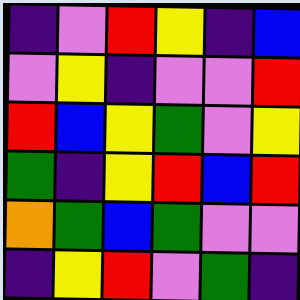[["indigo", "violet", "red", "yellow", "indigo", "blue"], ["violet", "yellow", "indigo", "violet", "violet", "red"], ["red", "blue", "yellow", "green", "violet", "yellow"], ["green", "indigo", "yellow", "red", "blue", "red"], ["orange", "green", "blue", "green", "violet", "violet"], ["indigo", "yellow", "red", "violet", "green", "indigo"]]